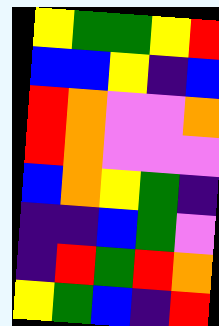[["yellow", "green", "green", "yellow", "red"], ["blue", "blue", "yellow", "indigo", "blue"], ["red", "orange", "violet", "violet", "orange"], ["red", "orange", "violet", "violet", "violet"], ["blue", "orange", "yellow", "green", "indigo"], ["indigo", "indigo", "blue", "green", "violet"], ["indigo", "red", "green", "red", "orange"], ["yellow", "green", "blue", "indigo", "red"]]